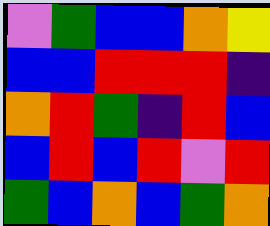[["violet", "green", "blue", "blue", "orange", "yellow"], ["blue", "blue", "red", "red", "red", "indigo"], ["orange", "red", "green", "indigo", "red", "blue"], ["blue", "red", "blue", "red", "violet", "red"], ["green", "blue", "orange", "blue", "green", "orange"]]